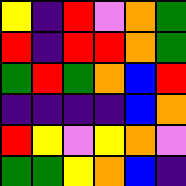[["yellow", "indigo", "red", "violet", "orange", "green"], ["red", "indigo", "red", "red", "orange", "green"], ["green", "red", "green", "orange", "blue", "red"], ["indigo", "indigo", "indigo", "indigo", "blue", "orange"], ["red", "yellow", "violet", "yellow", "orange", "violet"], ["green", "green", "yellow", "orange", "blue", "indigo"]]